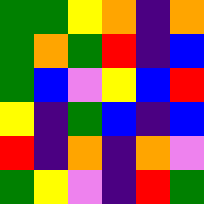[["green", "green", "yellow", "orange", "indigo", "orange"], ["green", "orange", "green", "red", "indigo", "blue"], ["green", "blue", "violet", "yellow", "blue", "red"], ["yellow", "indigo", "green", "blue", "indigo", "blue"], ["red", "indigo", "orange", "indigo", "orange", "violet"], ["green", "yellow", "violet", "indigo", "red", "green"]]